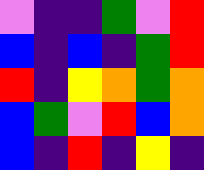[["violet", "indigo", "indigo", "green", "violet", "red"], ["blue", "indigo", "blue", "indigo", "green", "red"], ["red", "indigo", "yellow", "orange", "green", "orange"], ["blue", "green", "violet", "red", "blue", "orange"], ["blue", "indigo", "red", "indigo", "yellow", "indigo"]]